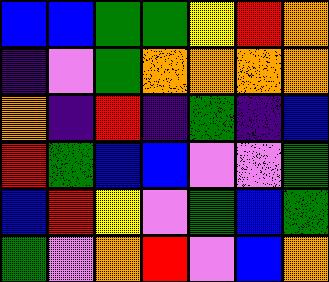[["blue", "blue", "green", "green", "yellow", "red", "orange"], ["indigo", "violet", "green", "orange", "orange", "orange", "orange"], ["orange", "indigo", "red", "indigo", "green", "indigo", "blue"], ["red", "green", "blue", "blue", "violet", "violet", "green"], ["blue", "red", "yellow", "violet", "green", "blue", "green"], ["green", "violet", "orange", "red", "violet", "blue", "orange"]]